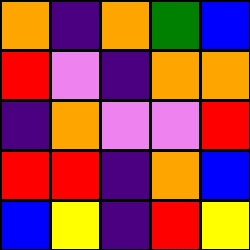[["orange", "indigo", "orange", "green", "blue"], ["red", "violet", "indigo", "orange", "orange"], ["indigo", "orange", "violet", "violet", "red"], ["red", "red", "indigo", "orange", "blue"], ["blue", "yellow", "indigo", "red", "yellow"]]